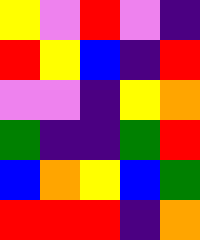[["yellow", "violet", "red", "violet", "indigo"], ["red", "yellow", "blue", "indigo", "red"], ["violet", "violet", "indigo", "yellow", "orange"], ["green", "indigo", "indigo", "green", "red"], ["blue", "orange", "yellow", "blue", "green"], ["red", "red", "red", "indigo", "orange"]]